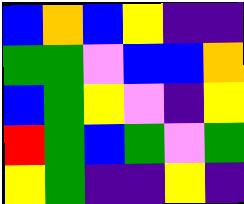[["blue", "orange", "blue", "yellow", "indigo", "indigo"], ["green", "green", "violet", "blue", "blue", "orange"], ["blue", "green", "yellow", "violet", "indigo", "yellow"], ["red", "green", "blue", "green", "violet", "green"], ["yellow", "green", "indigo", "indigo", "yellow", "indigo"]]